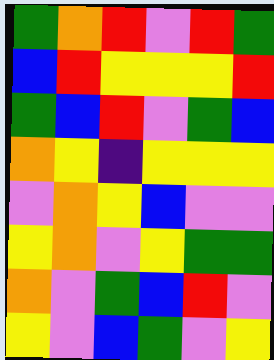[["green", "orange", "red", "violet", "red", "green"], ["blue", "red", "yellow", "yellow", "yellow", "red"], ["green", "blue", "red", "violet", "green", "blue"], ["orange", "yellow", "indigo", "yellow", "yellow", "yellow"], ["violet", "orange", "yellow", "blue", "violet", "violet"], ["yellow", "orange", "violet", "yellow", "green", "green"], ["orange", "violet", "green", "blue", "red", "violet"], ["yellow", "violet", "blue", "green", "violet", "yellow"]]